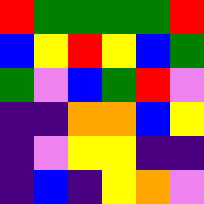[["red", "green", "green", "green", "green", "red"], ["blue", "yellow", "red", "yellow", "blue", "green"], ["green", "violet", "blue", "green", "red", "violet"], ["indigo", "indigo", "orange", "orange", "blue", "yellow"], ["indigo", "violet", "yellow", "yellow", "indigo", "indigo"], ["indigo", "blue", "indigo", "yellow", "orange", "violet"]]